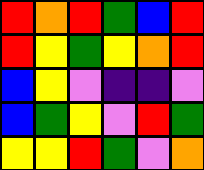[["red", "orange", "red", "green", "blue", "red"], ["red", "yellow", "green", "yellow", "orange", "red"], ["blue", "yellow", "violet", "indigo", "indigo", "violet"], ["blue", "green", "yellow", "violet", "red", "green"], ["yellow", "yellow", "red", "green", "violet", "orange"]]